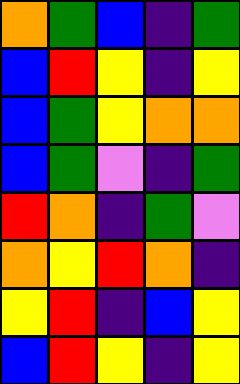[["orange", "green", "blue", "indigo", "green"], ["blue", "red", "yellow", "indigo", "yellow"], ["blue", "green", "yellow", "orange", "orange"], ["blue", "green", "violet", "indigo", "green"], ["red", "orange", "indigo", "green", "violet"], ["orange", "yellow", "red", "orange", "indigo"], ["yellow", "red", "indigo", "blue", "yellow"], ["blue", "red", "yellow", "indigo", "yellow"]]